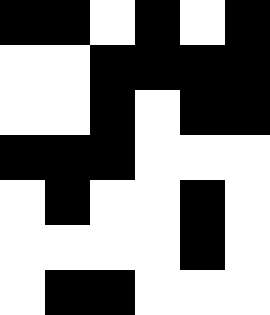[["black", "black", "white", "black", "white", "black"], ["white", "white", "black", "black", "black", "black"], ["white", "white", "black", "white", "black", "black"], ["black", "black", "black", "white", "white", "white"], ["white", "black", "white", "white", "black", "white"], ["white", "white", "white", "white", "black", "white"], ["white", "black", "black", "white", "white", "white"]]